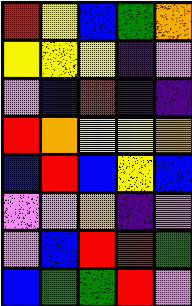[["red", "yellow", "blue", "green", "orange"], ["yellow", "yellow", "yellow", "indigo", "violet"], ["violet", "blue", "red", "indigo", "indigo"], ["red", "orange", "yellow", "yellow", "orange"], ["blue", "red", "blue", "yellow", "blue"], ["violet", "violet", "orange", "indigo", "violet"], ["violet", "blue", "red", "red", "green"], ["blue", "green", "green", "red", "violet"]]